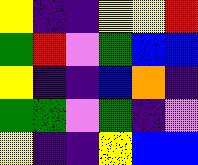[["yellow", "indigo", "indigo", "yellow", "yellow", "red"], ["green", "red", "violet", "green", "blue", "blue"], ["yellow", "indigo", "indigo", "blue", "orange", "indigo"], ["green", "green", "violet", "green", "indigo", "violet"], ["yellow", "indigo", "indigo", "yellow", "blue", "blue"]]